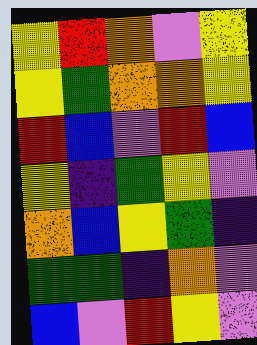[["yellow", "red", "orange", "violet", "yellow"], ["yellow", "green", "orange", "orange", "yellow"], ["red", "blue", "violet", "red", "blue"], ["yellow", "indigo", "green", "yellow", "violet"], ["orange", "blue", "yellow", "green", "indigo"], ["green", "green", "indigo", "orange", "violet"], ["blue", "violet", "red", "yellow", "violet"]]